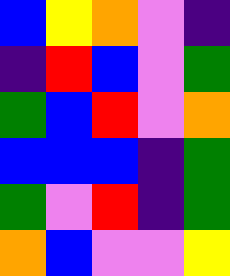[["blue", "yellow", "orange", "violet", "indigo"], ["indigo", "red", "blue", "violet", "green"], ["green", "blue", "red", "violet", "orange"], ["blue", "blue", "blue", "indigo", "green"], ["green", "violet", "red", "indigo", "green"], ["orange", "blue", "violet", "violet", "yellow"]]